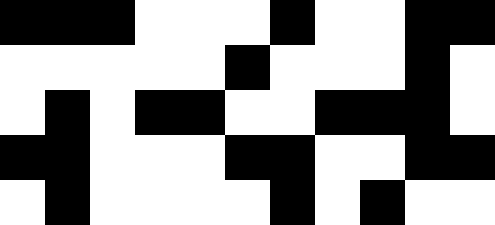[["black", "black", "black", "white", "white", "white", "black", "white", "white", "black", "black"], ["white", "white", "white", "white", "white", "black", "white", "white", "white", "black", "white"], ["white", "black", "white", "black", "black", "white", "white", "black", "black", "black", "white"], ["black", "black", "white", "white", "white", "black", "black", "white", "white", "black", "black"], ["white", "black", "white", "white", "white", "white", "black", "white", "black", "white", "white"]]